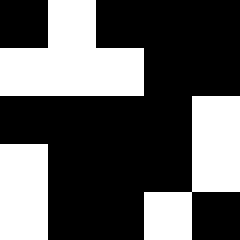[["black", "white", "black", "black", "black"], ["white", "white", "white", "black", "black"], ["black", "black", "black", "black", "white"], ["white", "black", "black", "black", "white"], ["white", "black", "black", "white", "black"]]